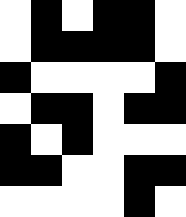[["white", "black", "white", "black", "black", "white"], ["white", "black", "black", "black", "black", "white"], ["black", "white", "white", "white", "white", "black"], ["white", "black", "black", "white", "black", "black"], ["black", "white", "black", "white", "white", "white"], ["black", "black", "white", "white", "black", "black"], ["white", "white", "white", "white", "black", "white"]]